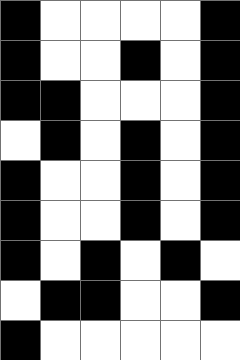[["black", "white", "white", "white", "white", "black"], ["black", "white", "white", "black", "white", "black"], ["black", "black", "white", "white", "white", "black"], ["white", "black", "white", "black", "white", "black"], ["black", "white", "white", "black", "white", "black"], ["black", "white", "white", "black", "white", "black"], ["black", "white", "black", "white", "black", "white"], ["white", "black", "black", "white", "white", "black"], ["black", "white", "white", "white", "white", "white"]]